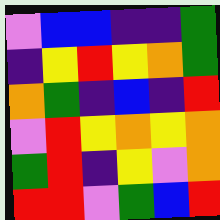[["violet", "blue", "blue", "indigo", "indigo", "green"], ["indigo", "yellow", "red", "yellow", "orange", "green"], ["orange", "green", "indigo", "blue", "indigo", "red"], ["violet", "red", "yellow", "orange", "yellow", "orange"], ["green", "red", "indigo", "yellow", "violet", "orange"], ["red", "red", "violet", "green", "blue", "red"]]